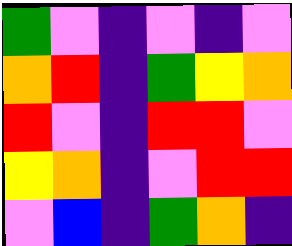[["green", "violet", "indigo", "violet", "indigo", "violet"], ["orange", "red", "indigo", "green", "yellow", "orange"], ["red", "violet", "indigo", "red", "red", "violet"], ["yellow", "orange", "indigo", "violet", "red", "red"], ["violet", "blue", "indigo", "green", "orange", "indigo"]]